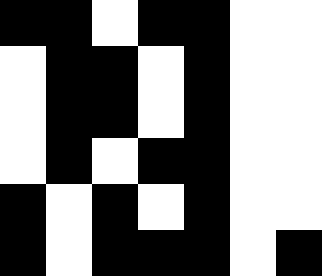[["black", "black", "white", "black", "black", "white", "white"], ["white", "black", "black", "white", "black", "white", "white"], ["white", "black", "black", "white", "black", "white", "white"], ["white", "black", "white", "black", "black", "white", "white"], ["black", "white", "black", "white", "black", "white", "white"], ["black", "white", "black", "black", "black", "white", "black"]]